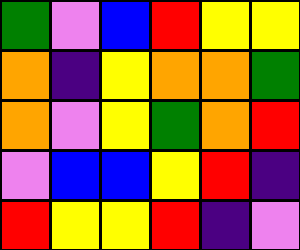[["green", "violet", "blue", "red", "yellow", "yellow"], ["orange", "indigo", "yellow", "orange", "orange", "green"], ["orange", "violet", "yellow", "green", "orange", "red"], ["violet", "blue", "blue", "yellow", "red", "indigo"], ["red", "yellow", "yellow", "red", "indigo", "violet"]]